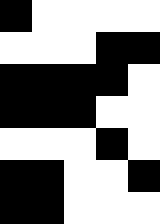[["black", "white", "white", "white", "white"], ["white", "white", "white", "black", "black"], ["black", "black", "black", "black", "white"], ["black", "black", "black", "white", "white"], ["white", "white", "white", "black", "white"], ["black", "black", "white", "white", "black"], ["black", "black", "white", "white", "white"]]